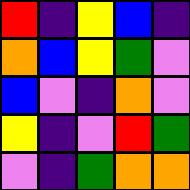[["red", "indigo", "yellow", "blue", "indigo"], ["orange", "blue", "yellow", "green", "violet"], ["blue", "violet", "indigo", "orange", "violet"], ["yellow", "indigo", "violet", "red", "green"], ["violet", "indigo", "green", "orange", "orange"]]